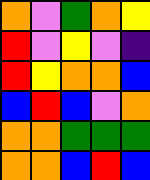[["orange", "violet", "green", "orange", "yellow"], ["red", "violet", "yellow", "violet", "indigo"], ["red", "yellow", "orange", "orange", "blue"], ["blue", "red", "blue", "violet", "orange"], ["orange", "orange", "green", "green", "green"], ["orange", "orange", "blue", "red", "blue"]]